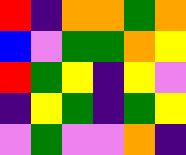[["red", "indigo", "orange", "orange", "green", "orange"], ["blue", "violet", "green", "green", "orange", "yellow"], ["red", "green", "yellow", "indigo", "yellow", "violet"], ["indigo", "yellow", "green", "indigo", "green", "yellow"], ["violet", "green", "violet", "violet", "orange", "indigo"]]